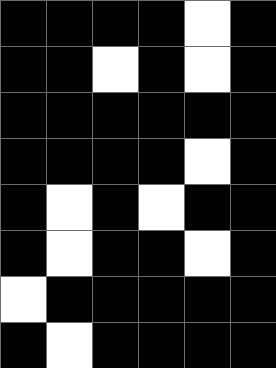[["black", "black", "black", "black", "white", "black"], ["black", "black", "white", "black", "white", "black"], ["black", "black", "black", "black", "black", "black"], ["black", "black", "black", "black", "white", "black"], ["black", "white", "black", "white", "black", "black"], ["black", "white", "black", "black", "white", "black"], ["white", "black", "black", "black", "black", "black"], ["black", "white", "black", "black", "black", "black"]]